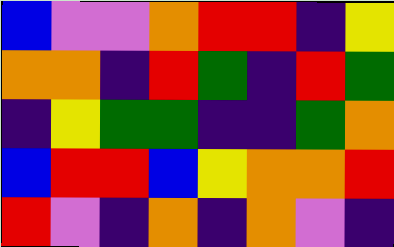[["blue", "violet", "violet", "orange", "red", "red", "indigo", "yellow"], ["orange", "orange", "indigo", "red", "green", "indigo", "red", "green"], ["indigo", "yellow", "green", "green", "indigo", "indigo", "green", "orange"], ["blue", "red", "red", "blue", "yellow", "orange", "orange", "red"], ["red", "violet", "indigo", "orange", "indigo", "orange", "violet", "indigo"]]